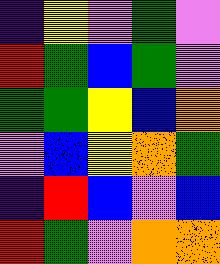[["indigo", "yellow", "violet", "green", "violet"], ["red", "green", "blue", "green", "violet"], ["green", "green", "yellow", "blue", "orange"], ["violet", "blue", "yellow", "orange", "green"], ["indigo", "red", "blue", "violet", "blue"], ["red", "green", "violet", "orange", "orange"]]